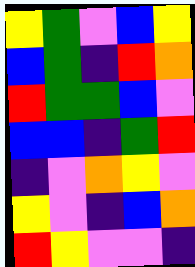[["yellow", "green", "violet", "blue", "yellow"], ["blue", "green", "indigo", "red", "orange"], ["red", "green", "green", "blue", "violet"], ["blue", "blue", "indigo", "green", "red"], ["indigo", "violet", "orange", "yellow", "violet"], ["yellow", "violet", "indigo", "blue", "orange"], ["red", "yellow", "violet", "violet", "indigo"]]